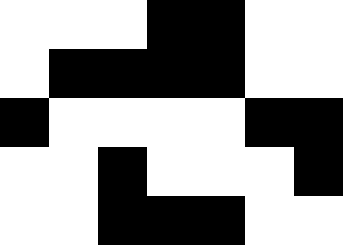[["white", "white", "white", "black", "black", "white", "white"], ["white", "black", "black", "black", "black", "white", "white"], ["black", "white", "white", "white", "white", "black", "black"], ["white", "white", "black", "white", "white", "white", "black"], ["white", "white", "black", "black", "black", "white", "white"]]